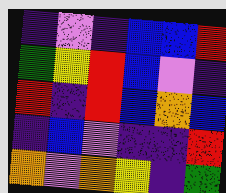[["indigo", "violet", "indigo", "blue", "blue", "red"], ["green", "yellow", "red", "blue", "violet", "indigo"], ["red", "indigo", "red", "blue", "orange", "blue"], ["indigo", "blue", "violet", "indigo", "indigo", "red"], ["orange", "violet", "orange", "yellow", "indigo", "green"]]